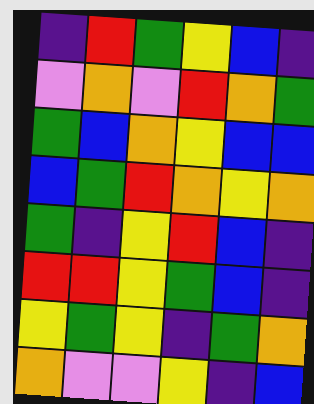[["indigo", "red", "green", "yellow", "blue", "indigo"], ["violet", "orange", "violet", "red", "orange", "green"], ["green", "blue", "orange", "yellow", "blue", "blue"], ["blue", "green", "red", "orange", "yellow", "orange"], ["green", "indigo", "yellow", "red", "blue", "indigo"], ["red", "red", "yellow", "green", "blue", "indigo"], ["yellow", "green", "yellow", "indigo", "green", "orange"], ["orange", "violet", "violet", "yellow", "indigo", "blue"]]